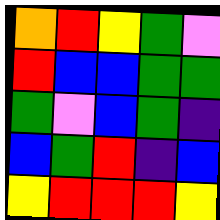[["orange", "red", "yellow", "green", "violet"], ["red", "blue", "blue", "green", "green"], ["green", "violet", "blue", "green", "indigo"], ["blue", "green", "red", "indigo", "blue"], ["yellow", "red", "red", "red", "yellow"]]